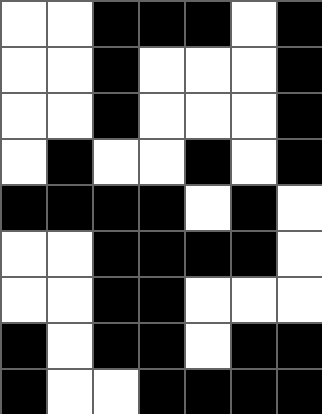[["white", "white", "black", "black", "black", "white", "black"], ["white", "white", "black", "white", "white", "white", "black"], ["white", "white", "black", "white", "white", "white", "black"], ["white", "black", "white", "white", "black", "white", "black"], ["black", "black", "black", "black", "white", "black", "white"], ["white", "white", "black", "black", "black", "black", "white"], ["white", "white", "black", "black", "white", "white", "white"], ["black", "white", "black", "black", "white", "black", "black"], ["black", "white", "white", "black", "black", "black", "black"]]